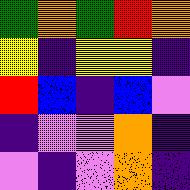[["green", "orange", "green", "red", "orange"], ["yellow", "indigo", "yellow", "yellow", "indigo"], ["red", "blue", "indigo", "blue", "violet"], ["indigo", "violet", "violet", "orange", "indigo"], ["violet", "indigo", "violet", "orange", "indigo"]]